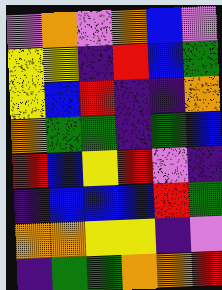[["violet", "orange", "violet", "orange", "blue", "violet"], ["yellow", "yellow", "indigo", "red", "blue", "green"], ["yellow", "blue", "red", "indigo", "indigo", "orange"], ["orange", "green", "green", "indigo", "green", "blue"], ["red", "blue", "yellow", "red", "violet", "indigo"], ["indigo", "blue", "blue", "blue", "red", "green"], ["orange", "orange", "yellow", "yellow", "indigo", "violet"], ["indigo", "green", "green", "orange", "orange", "red"]]